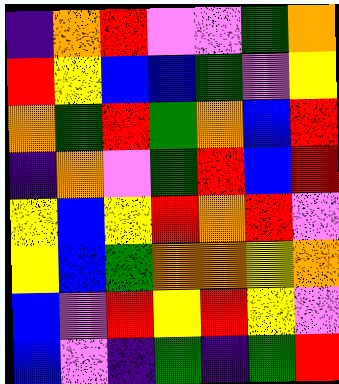[["indigo", "orange", "red", "violet", "violet", "green", "orange"], ["red", "yellow", "blue", "blue", "green", "violet", "yellow"], ["orange", "green", "red", "green", "orange", "blue", "red"], ["indigo", "orange", "violet", "green", "red", "blue", "red"], ["yellow", "blue", "yellow", "red", "orange", "red", "violet"], ["yellow", "blue", "green", "orange", "orange", "yellow", "orange"], ["blue", "violet", "red", "yellow", "red", "yellow", "violet"], ["blue", "violet", "indigo", "green", "indigo", "green", "red"]]